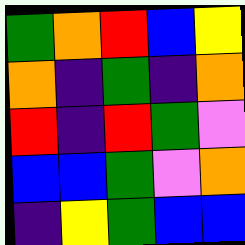[["green", "orange", "red", "blue", "yellow"], ["orange", "indigo", "green", "indigo", "orange"], ["red", "indigo", "red", "green", "violet"], ["blue", "blue", "green", "violet", "orange"], ["indigo", "yellow", "green", "blue", "blue"]]